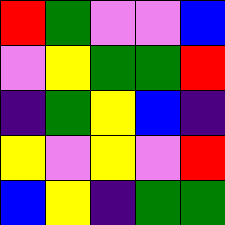[["red", "green", "violet", "violet", "blue"], ["violet", "yellow", "green", "green", "red"], ["indigo", "green", "yellow", "blue", "indigo"], ["yellow", "violet", "yellow", "violet", "red"], ["blue", "yellow", "indigo", "green", "green"]]